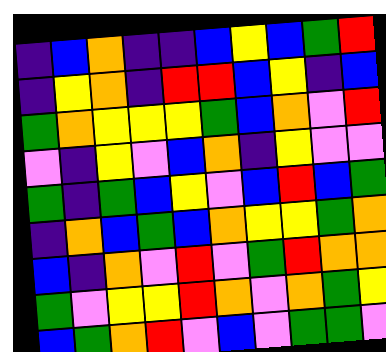[["indigo", "blue", "orange", "indigo", "indigo", "blue", "yellow", "blue", "green", "red"], ["indigo", "yellow", "orange", "indigo", "red", "red", "blue", "yellow", "indigo", "blue"], ["green", "orange", "yellow", "yellow", "yellow", "green", "blue", "orange", "violet", "red"], ["violet", "indigo", "yellow", "violet", "blue", "orange", "indigo", "yellow", "violet", "violet"], ["green", "indigo", "green", "blue", "yellow", "violet", "blue", "red", "blue", "green"], ["indigo", "orange", "blue", "green", "blue", "orange", "yellow", "yellow", "green", "orange"], ["blue", "indigo", "orange", "violet", "red", "violet", "green", "red", "orange", "orange"], ["green", "violet", "yellow", "yellow", "red", "orange", "violet", "orange", "green", "yellow"], ["blue", "green", "orange", "red", "violet", "blue", "violet", "green", "green", "violet"]]